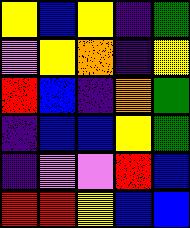[["yellow", "blue", "yellow", "indigo", "green"], ["violet", "yellow", "orange", "indigo", "yellow"], ["red", "blue", "indigo", "orange", "green"], ["indigo", "blue", "blue", "yellow", "green"], ["indigo", "violet", "violet", "red", "blue"], ["red", "red", "yellow", "blue", "blue"]]